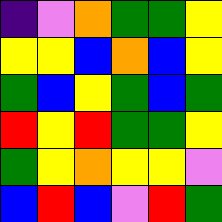[["indigo", "violet", "orange", "green", "green", "yellow"], ["yellow", "yellow", "blue", "orange", "blue", "yellow"], ["green", "blue", "yellow", "green", "blue", "green"], ["red", "yellow", "red", "green", "green", "yellow"], ["green", "yellow", "orange", "yellow", "yellow", "violet"], ["blue", "red", "blue", "violet", "red", "green"]]